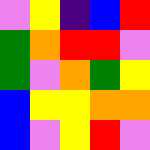[["violet", "yellow", "indigo", "blue", "red"], ["green", "orange", "red", "red", "violet"], ["green", "violet", "orange", "green", "yellow"], ["blue", "yellow", "yellow", "orange", "orange"], ["blue", "violet", "yellow", "red", "violet"]]